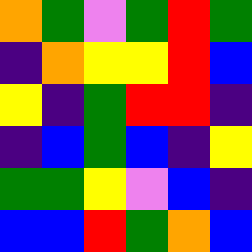[["orange", "green", "violet", "green", "red", "green"], ["indigo", "orange", "yellow", "yellow", "red", "blue"], ["yellow", "indigo", "green", "red", "red", "indigo"], ["indigo", "blue", "green", "blue", "indigo", "yellow"], ["green", "green", "yellow", "violet", "blue", "indigo"], ["blue", "blue", "red", "green", "orange", "blue"]]